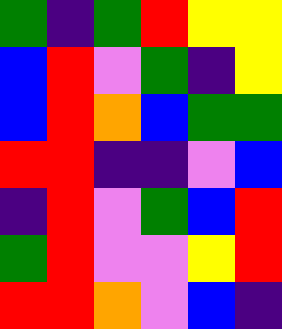[["green", "indigo", "green", "red", "yellow", "yellow"], ["blue", "red", "violet", "green", "indigo", "yellow"], ["blue", "red", "orange", "blue", "green", "green"], ["red", "red", "indigo", "indigo", "violet", "blue"], ["indigo", "red", "violet", "green", "blue", "red"], ["green", "red", "violet", "violet", "yellow", "red"], ["red", "red", "orange", "violet", "blue", "indigo"]]